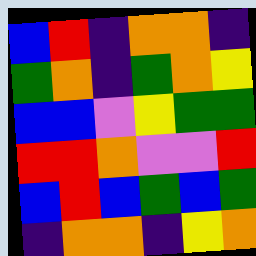[["blue", "red", "indigo", "orange", "orange", "indigo"], ["green", "orange", "indigo", "green", "orange", "yellow"], ["blue", "blue", "violet", "yellow", "green", "green"], ["red", "red", "orange", "violet", "violet", "red"], ["blue", "red", "blue", "green", "blue", "green"], ["indigo", "orange", "orange", "indigo", "yellow", "orange"]]